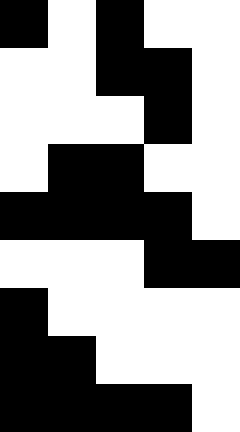[["black", "white", "black", "white", "white"], ["white", "white", "black", "black", "white"], ["white", "white", "white", "black", "white"], ["white", "black", "black", "white", "white"], ["black", "black", "black", "black", "white"], ["white", "white", "white", "black", "black"], ["black", "white", "white", "white", "white"], ["black", "black", "white", "white", "white"], ["black", "black", "black", "black", "white"]]